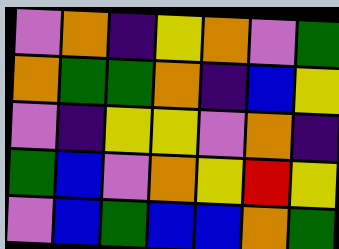[["violet", "orange", "indigo", "yellow", "orange", "violet", "green"], ["orange", "green", "green", "orange", "indigo", "blue", "yellow"], ["violet", "indigo", "yellow", "yellow", "violet", "orange", "indigo"], ["green", "blue", "violet", "orange", "yellow", "red", "yellow"], ["violet", "blue", "green", "blue", "blue", "orange", "green"]]